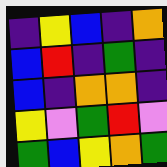[["indigo", "yellow", "blue", "indigo", "orange"], ["blue", "red", "indigo", "green", "indigo"], ["blue", "indigo", "orange", "orange", "indigo"], ["yellow", "violet", "green", "red", "violet"], ["green", "blue", "yellow", "orange", "green"]]